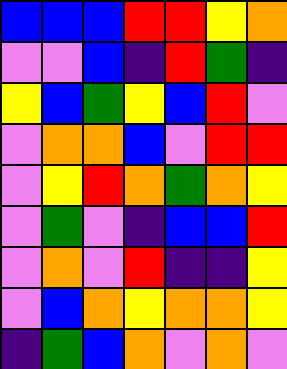[["blue", "blue", "blue", "red", "red", "yellow", "orange"], ["violet", "violet", "blue", "indigo", "red", "green", "indigo"], ["yellow", "blue", "green", "yellow", "blue", "red", "violet"], ["violet", "orange", "orange", "blue", "violet", "red", "red"], ["violet", "yellow", "red", "orange", "green", "orange", "yellow"], ["violet", "green", "violet", "indigo", "blue", "blue", "red"], ["violet", "orange", "violet", "red", "indigo", "indigo", "yellow"], ["violet", "blue", "orange", "yellow", "orange", "orange", "yellow"], ["indigo", "green", "blue", "orange", "violet", "orange", "violet"]]